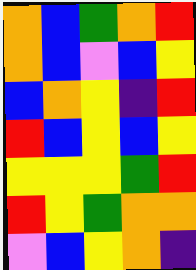[["orange", "blue", "green", "orange", "red"], ["orange", "blue", "violet", "blue", "yellow"], ["blue", "orange", "yellow", "indigo", "red"], ["red", "blue", "yellow", "blue", "yellow"], ["yellow", "yellow", "yellow", "green", "red"], ["red", "yellow", "green", "orange", "orange"], ["violet", "blue", "yellow", "orange", "indigo"]]